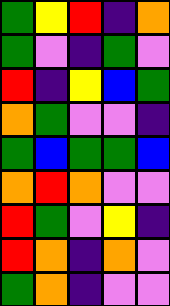[["green", "yellow", "red", "indigo", "orange"], ["green", "violet", "indigo", "green", "violet"], ["red", "indigo", "yellow", "blue", "green"], ["orange", "green", "violet", "violet", "indigo"], ["green", "blue", "green", "green", "blue"], ["orange", "red", "orange", "violet", "violet"], ["red", "green", "violet", "yellow", "indigo"], ["red", "orange", "indigo", "orange", "violet"], ["green", "orange", "indigo", "violet", "violet"]]